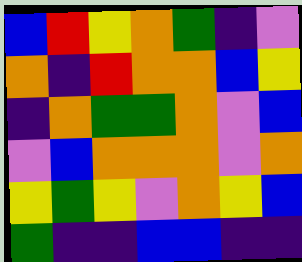[["blue", "red", "yellow", "orange", "green", "indigo", "violet"], ["orange", "indigo", "red", "orange", "orange", "blue", "yellow"], ["indigo", "orange", "green", "green", "orange", "violet", "blue"], ["violet", "blue", "orange", "orange", "orange", "violet", "orange"], ["yellow", "green", "yellow", "violet", "orange", "yellow", "blue"], ["green", "indigo", "indigo", "blue", "blue", "indigo", "indigo"]]